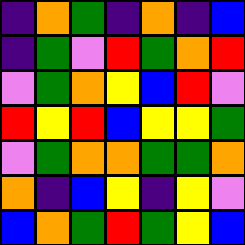[["indigo", "orange", "green", "indigo", "orange", "indigo", "blue"], ["indigo", "green", "violet", "red", "green", "orange", "red"], ["violet", "green", "orange", "yellow", "blue", "red", "violet"], ["red", "yellow", "red", "blue", "yellow", "yellow", "green"], ["violet", "green", "orange", "orange", "green", "green", "orange"], ["orange", "indigo", "blue", "yellow", "indigo", "yellow", "violet"], ["blue", "orange", "green", "red", "green", "yellow", "blue"]]